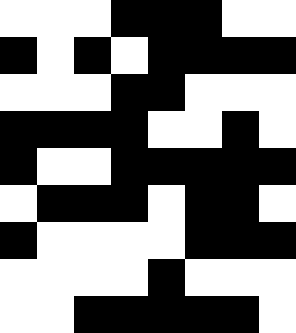[["white", "white", "white", "black", "black", "black", "white", "white"], ["black", "white", "black", "white", "black", "black", "black", "black"], ["white", "white", "white", "black", "black", "white", "white", "white"], ["black", "black", "black", "black", "white", "white", "black", "white"], ["black", "white", "white", "black", "black", "black", "black", "black"], ["white", "black", "black", "black", "white", "black", "black", "white"], ["black", "white", "white", "white", "white", "black", "black", "black"], ["white", "white", "white", "white", "black", "white", "white", "white"], ["white", "white", "black", "black", "black", "black", "black", "white"]]